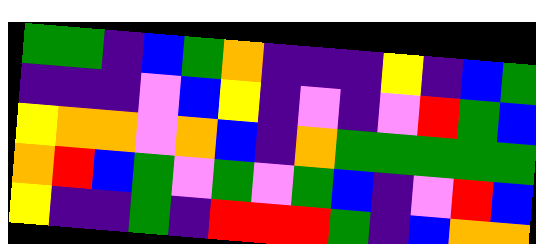[["green", "green", "indigo", "blue", "green", "orange", "indigo", "indigo", "indigo", "yellow", "indigo", "blue", "green"], ["indigo", "indigo", "indigo", "violet", "blue", "yellow", "indigo", "violet", "indigo", "violet", "red", "green", "blue"], ["yellow", "orange", "orange", "violet", "orange", "blue", "indigo", "orange", "green", "green", "green", "green", "green"], ["orange", "red", "blue", "green", "violet", "green", "violet", "green", "blue", "indigo", "violet", "red", "blue"], ["yellow", "indigo", "indigo", "green", "indigo", "red", "red", "red", "green", "indigo", "blue", "orange", "orange"]]